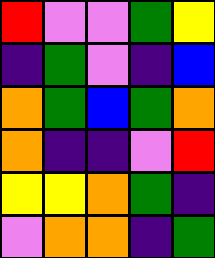[["red", "violet", "violet", "green", "yellow"], ["indigo", "green", "violet", "indigo", "blue"], ["orange", "green", "blue", "green", "orange"], ["orange", "indigo", "indigo", "violet", "red"], ["yellow", "yellow", "orange", "green", "indigo"], ["violet", "orange", "orange", "indigo", "green"]]